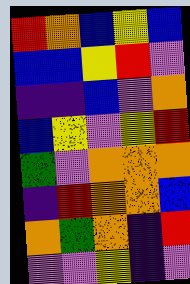[["red", "orange", "blue", "yellow", "blue"], ["blue", "blue", "yellow", "red", "violet"], ["indigo", "indigo", "blue", "violet", "orange"], ["blue", "yellow", "violet", "yellow", "red"], ["green", "violet", "orange", "orange", "orange"], ["indigo", "red", "orange", "orange", "blue"], ["orange", "green", "orange", "indigo", "red"], ["violet", "violet", "yellow", "indigo", "violet"]]